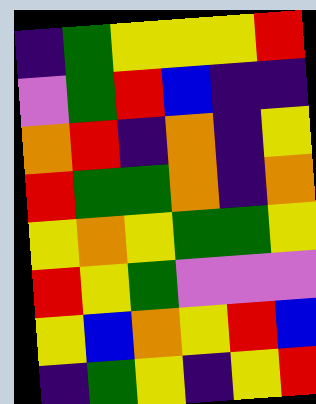[["indigo", "green", "yellow", "yellow", "yellow", "red"], ["violet", "green", "red", "blue", "indigo", "indigo"], ["orange", "red", "indigo", "orange", "indigo", "yellow"], ["red", "green", "green", "orange", "indigo", "orange"], ["yellow", "orange", "yellow", "green", "green", "yellow"], ["red", "yellow", "green", "violet", "violet", "violet"], ["yellow", "blue", "orange", "yellow", "red", "blue"], ["indigo", "green", "yellow", "indigo", "yellow", "red"]]